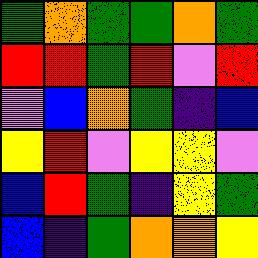[["green", "orange", "green", "green", "orange", "green"], ["red", "red", "green", "red", "violet", "red"], ["violet", "blue", "orange", "green", "indigo", "blue"], ["yellow", "red", "violet", "yellow", "yellow", "violet"], ["blue", "red", "green", "indigo", "yellow", "green"], ["blue", "indigo", "green", "orange", "orange", "yellow"]]